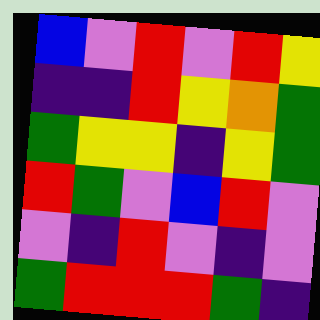[["blue", "violet", "red", "violet", "red", "yellow"], ["indigo", "indigo", "red", "yellow", "orange", "green"], ["green", "yellow", "yellow", "indigo", "yellow", "green"], ["red", "green", "violet", "blue", "red", "violet"], ["violet", "indigo", "red", "violet", "indigo", "violet"], ["green", "red", "red", "red", "green", "indigo"]]